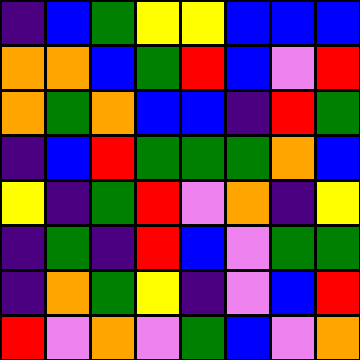[["indigo", "blue", "green", "yellow", "yellow", "blue", "blue", "blue"], ["orange", "orange", "blue", "green", "red", "blue", "violet", "red"], ["orange", "green", "orange", "blue", "blue", "indigo", "red", "green"], ["indigo", "blue", "red", "green", "green", "green", "orange", "blue"], ["yellow", "indigo", "green", "red", "violet", "orange", "indigo", "yellow"], ["indigo", "green", "indigo", "red", "blue", "violet", "green", "green"], ["indigo", "orange", "green", "yellow", "indigo", "violet", "blue", "red"], ["red", "violet", "orange", "violet", "green", "blue", "violet", "orange"]]